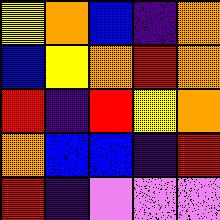[["yellow", "orange", "blue", "indigo", "orange"], ["blue", "yellow", "orange", "red", "orange"], ["red", "indigo", "red", "yellow", "orange"], ["orange", "blue", "blue", "indigo", "red"], ["red", "indigo", "violet", "violet", "violet"]]